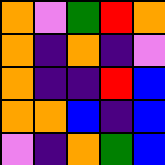[["orange", "violet", "green", "red", "orange"], ["orange", "indigo", "orange", "indigo", "violet"], ["orange", "indigo", "indigo", "red", "blue"], ["orange", "orange", "blue", "indigo", "blue"], ["violet", "indigo", "orange", "green", "blue"]]